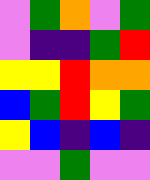[["violet", "green", "orange", "violet", "green"], ["violet", "indigo", "indigo", "green", "red"], ["yellow", "yellow", "red", "orange", "orange"], ["blue", "green", "red", "yellow", "green"], ["yellow", "blue", "indigo", "blue", "indigo"], ["violet", "violet", "green", "violet", "violet"]]